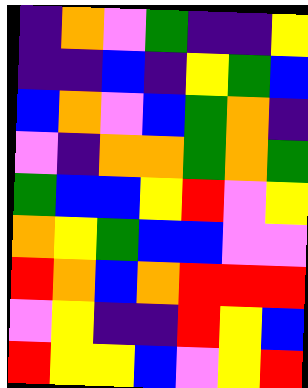[["indigo", "orange", "violet", "green", "indigo", "indigo", "yellow"], ["indigo", "indigo", "blue", "indigo", "yellow", "green", "blue"], ["blue", "orange", "violet", "blue", "green", "orange", "indigo"], ["violet", "indigo", "orange", "orange", "green", "orange", "green"], ["green", "blue", "blue", "yellow", "red", "violet", "yellow"], ["orange", "yellow", "green", "blue", "blue", "violet", "violet"], ["red", "orange", "blue", "orange", "red", "red", "red"], ["violet", "yellow", "indigo", "indigo", "red", "yellow", "blue"], ["red", "yellow", "yellow", "blue", "violet", "yellow", "red"]]